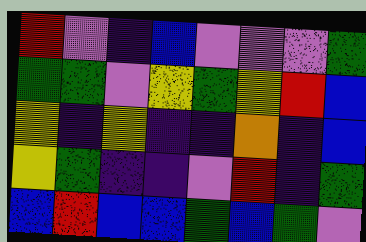[["red", "violet", "indigo", "blue", "violet", "violet", "violet", "green"], ["green", "green", "violet", "yellow", "green", "yellow", "red", "blue"], ["yellow", "indigo", "yellow", "indigo", "indigo", "orange", "indigo", "blue"], ["yellow", "green", "indigo", "indigo", "violet", "red", "indigo", "green"], ["blue", "red", "blue", "blue", "green", "blue", "green", "violet"]]